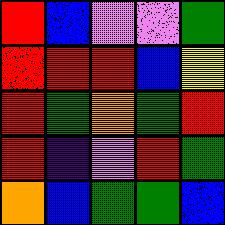[["red", "blue", "violet", "violet", "green"], ["red", "red", "red", "blue", "yellow"], ["red", "green", "orange", "green", "red"], ["red", "indigo", "violet", "red", "green"], ["orange", "blue", "green", "green", "blue"]]